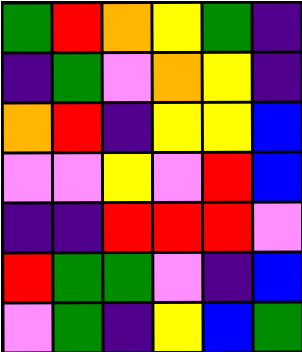[["green", "red", "orange", "yellow", "green", "indigo"], ["indigo", "green", "violet", "orange", "yellow", "indigo"], ["orange", "red", "indigo", "yellow", "yellow", "blue"], ["violet", "violet", "yellow", "violet", "red", "blue"], ["indigo", "indigo", "red", "red", "red", "violet"], ["red", "green", "green", "violet", "indigo", "blue"], ["violet", "green", "indigo", "yellow", "blue", "green"]]